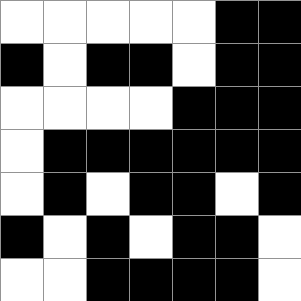[["white", "white", "white", "white", "white", "black", "black"], ["black", "white", "black", "black", "white", "black", "black"], ["white", "white", "white", "white", "black", "black", "black"], ["white", "black", "black", "black", "black", "black", "black"], ["white", "black", "white", "black", "black", "white", "black"], ["black", "white", "black", "white", "black", "black", "white"], ["white", "white", "black", "black", "black", "black", "white"]]